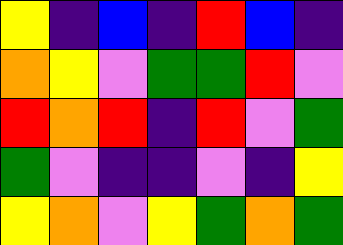[["yellow", "indigo", "blue", "indigo", "red", "blue", "indigo"], ["orange", "yellow", "violet", "green", "green", "red", "violet"], ["red", "orange", "red", "indigo", "red", "violet", "green"], ["green", "violet", "indigo", "indigo", "violet", "indigo", "yellow"], ["yellow", "orange", "violet", "yellow", "green", "orange", "green"]]